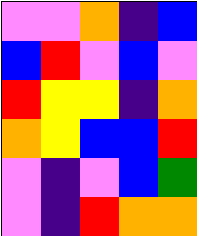[["violet", "violet", "orange", "indigo", "blue"], ["blue", "red", "violet", "blue", "violet"], ["red", "yellow", "yellow", "indigo", "orange"], ["orange", "yellow", "blue", "blue", "red"], ["violet", "indigo", "violet", "blue", "green"], ["violet", "indigo", "red", "orange", "orange"]]